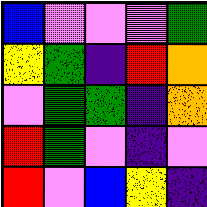[["blue", "violet", "violet", "violet", "green"], ["yellow", "green", "indigo", "red", "orange"], ["violet", "green", "green", "indigo", "orange"], ["red", "green", "violet", "indigo", "violet"], ["red", "violet", "blue", "yellow", "indigo"]]